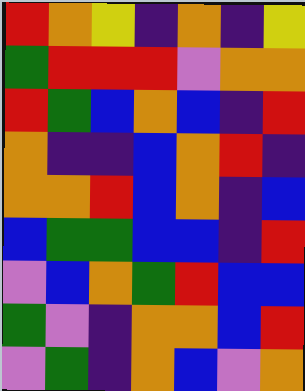[["red", "orange", "yellow", "indigo", "orange", "indigo", "yellow"], ["green", "red", "red", "red", "violet", "orange", "orange"], ["red", "green", "blue", "orange", "blue", "indigo", "red"], ["orange", "indigo", "indigo", "blue", "orange", "red", "indigo"], ["orange", "orange", "red", "blue", "orange", "indigo", "blue"], ["blue", "green", "green", "blue", "blue", "indigo", "red"], ["violet", "blue", "orange", "green", "red", "blue", "blue"], ["green", "violet", "indigo", "orange", "orange", "blue", "red"], ["violet", "green", "indigo", "orange", "blue", "violet", "orange"]]